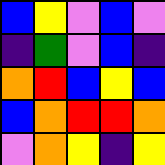[["blue", "yellow", "violet", "blue", "violet"], ["indigo", "green", "violet", "blue", "indigo"], ["orange", "red", "blue", "yellow", "blue"], ["blue", "orange", "red", "red", "orange"], ["violet", "orange", "yellow", "indigo", "yellow"]]